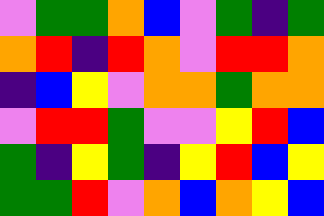[["violet", "green", "green", "orange", "blue", "violet", "green", "indigo", "green"], ["orange", "red", "indigo", "red", "orange", "violet", "red", "red", "orange"], ["indigo", "blue", "yellow", "violet", "orange", "orange", "green", "orange", "orange"], ["violet", "red", "red", "green", "violet", "violet", "yellow", "red", "blue"], ["green", "indigo", "yellow", "green", "indigo", "yellow", "red", "blue", "yellow"], ["green", "green", "red", "violet", "orange", "blue", "orange", "yellow", "blue"]]